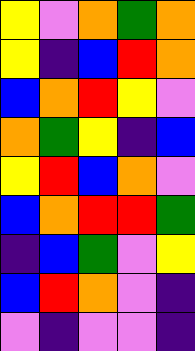[["yellow", "violet", "orange", "green", "orange"], ["yellow", "indigo", "blue", "red", "orange"], ["blue", "orange", "red", "yellow", "violet"], ["orange", "green", "yellow", "indigo", "blue"], ["yellow", "red", "blue", "orange", "violet"], ["blue", "orange", "red", "red", "green"], ["indigo", "blue", "green", "violet", "yellow"], ["blue", "red", "orange", "violet", "indigo"], ["violet", "indigo", "violet", "violet", "indigo"]]